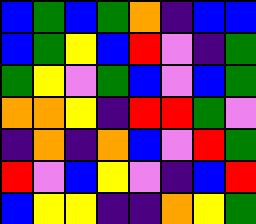[["blue", "green", "blue", "green", "orange", "indigo", "blue", "blue"], ["blue", "green", "yellow", "blue", "red", "violet", "indigo", "green"], ["green", "yellow", "violet", "green", "blue", "violet", "blue", "green"], ["orange", "orange", "yellow", "indigo", "red", "red", "green", "violet"], ["indigo", "orange", "indigo", "orange", "blue", "violet", "red", "green"], ["red", "violet", "blue", "yellow", "violet", "indigo", "blue", "red"], ["blue", "yellow", "yellow", "indigo", "indigo", "orange", "yellow", "green"]]